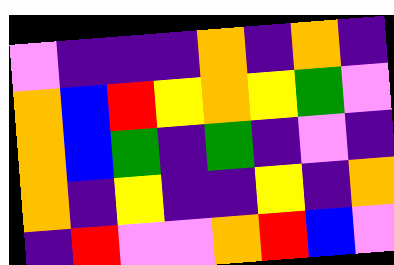[["violet", "indigo", "indigo", "indigo", "orange", "indigo", "orange", "indigo"], ["orange", "blue", "red", "yellow", "orange", "yellow", "green", "violet"], ["orange", "blue", "green", "indigo", "green", "indigo", "violet", "indigo"], ["orange", "indigo", "yellow", "indigo", "indigo", "yellow", "indigo", "orange"], ["indigo", "red", "violet", "violet", "orange", "red", "blue", "violet"]]